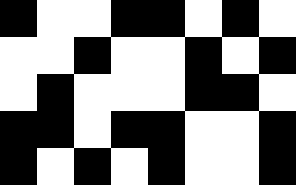[["black", "white", "white", "black", "black", "white", "black", "white"], ["white", "white", "black", "white", "white", "black", "white", "black"], ["white", "black", "white", "white", "white", "black", "black", "white"], ["black", "black", "white", "black", "black", "white", "white", "black"], ["black", "white", "black", "white", "black", "white", "white", "black"]]